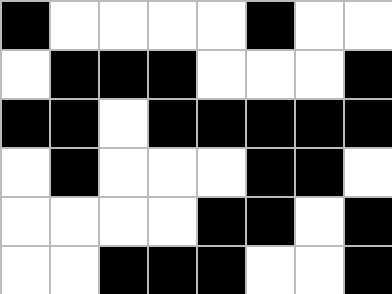[["black", "white", "white", "white", "white", "black", "white", "white"], ["white", "black", "black", "black", "white", "white", "white", "black"], ["black", "black", "white", "black", "black", "black", "black", "black"], ["white", "black", "white", "white", "white", "black", "black", "white"], ["white", "white", "white", "white", "black", "black", "white", "black"], ["white", "white", "black", "black", "black", "white", "white", "black"]]